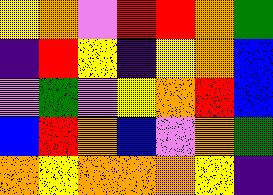[["yellow", "orange", "violet", "red", "red", "orange", "green"], ["indigo", "red", "yellow", "indigo", "yellow", "orange", "blue"], ["violet", "green", "violet", "yellow", "orange", "red", "blue"], ["blue", "red", "orange", "blue", "violet", "orange", "green"], ["orange", "yellow", "orange", "orange", "orange", "yellow", "indigo"]]